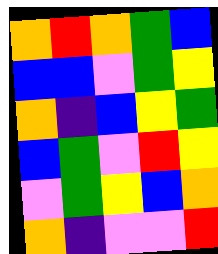[["orange", "red", "orange", "green", "blue"], ["blue", "blue", "violet", "green", "yellow"], ["orange", "indigo", "blue", "yellow", "green"], ["blue", "green", "violet", "red", "yellow"], ["violet", "green", "yellow", "blue", "orange"], ["orange", "indigo", "violet", "violet", "red"]]